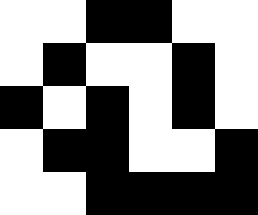[["white", "white", "black", "black", "white", "white"], ["white", "black", "white", "white", "black", "white"], ["black", "white", "black", "white", "black", "white"], ["white", "black", "black", "white", "white", "black"], ["white", "white", "black", "black", "black", "black"]]